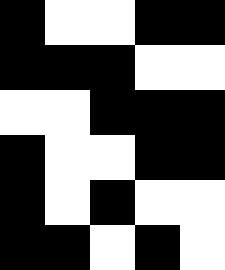[["black", "white", "white", "black", "black"], ["black", "black", "black", "white", "white"], ["white", "white", "black", "black", "black"], ["black", "white", "white", "black", "black"], ["black", "white", "black", "white", "white"], ["black", "black", "white", "black", "white"]]